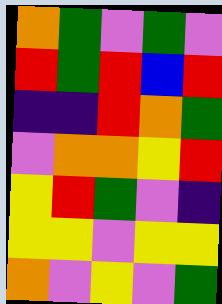[["orange", "green", "violet", "green", "violet"], ["red", "green", "red", "blue", "red"], ["indigo", "indigo", "red", "orange", "green"], ["violet", "orange", "orange", "yellow", "red"], ["yellow", "red", "green", "violet", "indigo"], ["yellow", "yellow", "violet", "yellow", "yellow"], ["orange", "violet", "yellow", "violet", "green"]]